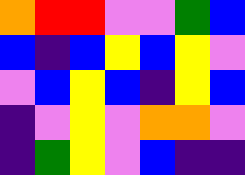[["orange", "red", "red", "violet", "violet", "green", "blue"], ["blue", "indigo", "blue", "yellow", "blue", "yellow", "violet"], ["violet", "blue", "yellow", "blue", "indigo", "yellow", "blue"], ["indigo", "violet", "yellow", "violet", "orange", "orange", "violet"], ["indigo", "green", "yellow", "violet", "blue", "indigo", "indigo"]]